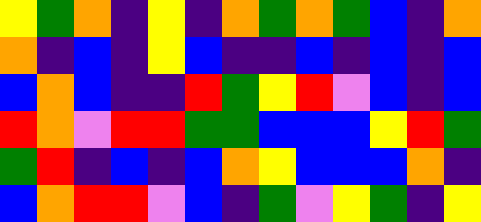[["yellow", "green", "orange", "indigo", "yellow", "indigo", "orange", "green", "orange", "green", "blue", "indigo", "orange"], ["orange", "indigo", "blue", "indigo", "yellow", "blue", "indigo", "indigo", "blue", "indigo", "blue", "indigo", "blue"], ["blue", "orange", "blue", "indigo", "indigo", "red", "green", "yellow", "red", "violet", "blue", "indigo", "blue"], ["red", "orange", "violet", "red", "red", "green", "green", "blue", "blue", "blue", "yellow", "red", "green"], ["green", "red", "indigo", "blue", "indigo", "blue", "orange", "yellow", "blue", "blue", "blue", "orange", "indigo"], ["blue", "orange", "red", "red", "violet", "blue", "indigo", "green", "violet", "yellow", "green", "indigo", "yellow"]]